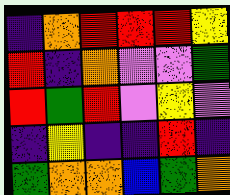[["indigo", "orange", "red", "red", "red", "yellow"], ["red", "indigo", "orange", "violet", "violet", "green"], ["red", "green", "red", "violet", "yellow", "violet"], ["indigo", "yellow", "indigo", "indigo", "red", "indigo"], ["green", "orange", "orange", "blue", "green", "orange"]]